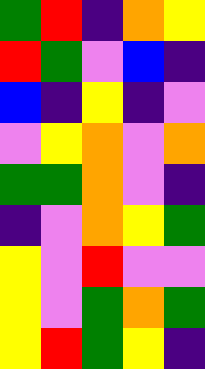[["green", "red", "indigo", "orange", "yellow"], ["red", "green", "violet", "blue", "indigo"], ["blue", "indigo", "yellow", "indigo", "violet"], ["violet", "yellow", "orange", "violet", "orange"], ["green", "green", "orange", "violet", "indigo"], ["indigo", "violet", "orange", "yellow", "green"], ["yellow", "violet", "red", "violet", "violet"], ["yellow", "violet", "green", "orange", "green"], ["yellow", "red", "green", "yellow", "indigo"]]